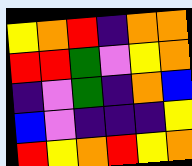[["yellow", "orange", "red", "indigo", "orange", "orange"], ["red", "red", "green", "violet", "yellow", "orange"], ["indigo", "violet", "green", "indigo", "orange", "blue"], ["blue", "violet", "indigo", "indigo", "indigo", "yellow"], ["red", "yellow", "orange", "red", "yellow", "orange"]]